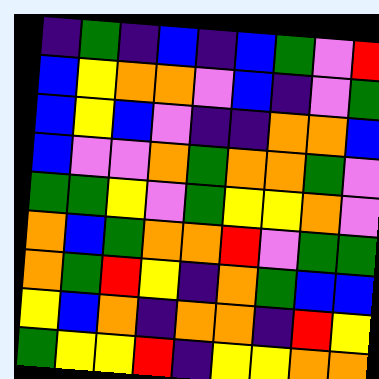[["indigo", "green", "indigo", "blue", "indigo", "blue", "green", "violet", "red"], ["blue", "yellow", "orange", "orange", "violet", "blue", "indigo", "violet", "green"], ["blue", "yellow", "blue", "violet", "indigo", "indigo", "orange", "orange", "blue"], ["blue", "violet", "violet", "orange", "green", "orange", "orange", "green", "violet"], ["green", "green", "yellow", "violet", "green", "yellow", "yellow", "orange", "violet"], ["orange", "blue", "green", "orange", "orange", "red", "violet", "green", "green"], ["orange", "green", "red", "yellow", "indigo", "orange", "green", "blue", "blue"], ["yellow", "blue", "orange", "indigo", "orange", "orange", "indigo", "red", "yellow"], ["green", "yellow", "yellow", "red", "indigo", "yellow", "yellow", "orange", "orange"]]